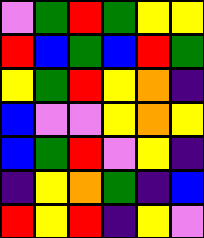[["violet", "green", "red", "green", "yellow", "yellow"], ["red", "blue", "green", "blue", "red", "green"], ["yellow", "green", "red", "yellow", "orange", "indigo"], ["blue", "violet", "violet", "yellow", "orange", "yellow"], ["blue", "green", "red", "violet", "yellow", "indigo"], ["indigo", "yellow", "orange", "green", "indigo", "blue"], ["red", "yellow", "red", "indigo", "yellow", "violet"]]